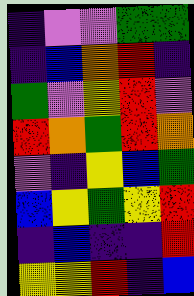[["indigo", "violet", "violet", "green", "green"], ["indigo", "blue", "orange", "red", "indigo"], ["green", "violet", "yellow", "red", "violet"], ["red", "orange", "green", "red", "orange"], ["violet", "indigo", "yellow", "blue", "green"], ["blue", "yellow", "green", "yellow", "red"], ["indigo", "blue", "indigo", "indigo", "red"], ["yellow", "yellow", "red", "indigo", "blue"]]